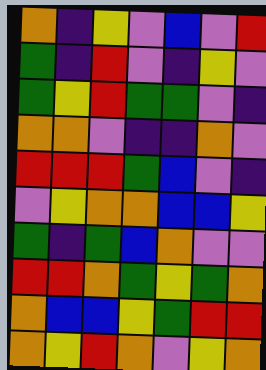[["orange", "indigo", "yellow", "violet", "blue", "violet", "red"], ["green", "indigo", "red", "violet", "indigo", "yellow", "violet"], ["green", "yellow", "red", "green", "green", "violet", "indigo"], ["orange", "orange", "violet", "indigo", "indigo", "orange", "violet"], ["red", "red", "red", "green", "blue", "violet", "indigo"], ["violet", "yellow", "orange", "orange", "blue", "blue", "yellow"], ["green", "indigo", "green", "blue", "orange", "violet", "violet"], ["red", "red", "orange", "green", "yellow", "green", "orange"], ["orange", "blue", "blue", "yellow", "green", "red", "red"], ["orange", "yellow", "red", "orange", "violet", "yellow", "orange"]]